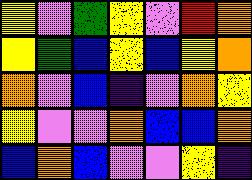[["yellow", "violet", "green", "yellow", "violet", "red", "orange"], ["yellow", "green", "blue", "yellow", "blue", "yellow", "orange"], ["orange", "violet", "blue", "indigo", "violet", "orange", "yellow"], ["yellow", "violet", "violet", "orange", "blue", "blue", "orange"], ["blue", "orange", "blue", "violet", "violet", "yellow", "indigo"]]